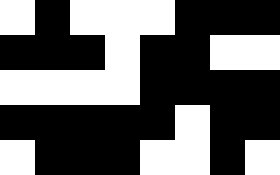[["white", "black", "white", "white", "white", "black", "black", "black"], ["black", "black", "black", "white", "black", "black", "white", "white"], ["white", "white", "white", "white", "black", "black", "black", "black"], ["black", "black", "black", "black", "black", "white", "black", "black"], ["white", "black", "black", "black", "white", "white", "black", "white"]]